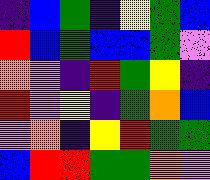[["indigo", "blue", "green", "indigo", "yellow", "green", "blue"], ["red", "blue", "green", "blue", "blue", "green", "violet"], ["orange", "violet", "indigo", "red", "green", "yellow", "indigo"], ["red", "violet", "yellow", "indigo", "green", "orange", "blue"], ["violet", "orange", "indigo", "yellow", "red", "green", "green"], ["blue", "red", "red", "green", "green", "orange", "violet"]]